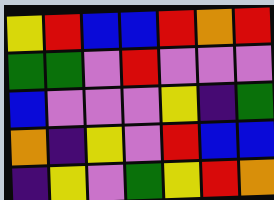[["yellow", "red", "blue", "blue", "red", "orange", "red"], ["green", "green", "violet", "red", "violet", "violet", "violet"], ["blue", "violet", "violet", "violet", "yellow", "indigo", "green"], ["orange", "indigo", "yellow", "violet", "red", "blue", "blue"], ["indigo", "yellow", "violet", "green", "yellow", "red", "orange"]]